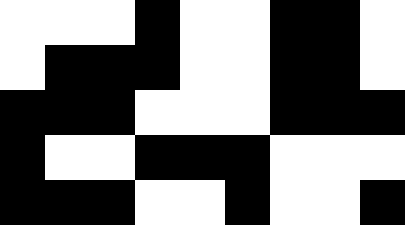[["white", "white", "white", "black", "white", "white", "black", "black", "white"], ["white", "black", "black", "black", "white", "white", "black", "black", "white"], ["black", "black", "black", "white", "white", "white", "black", "black", "black"], ["black", "white", "white", "black", "black", "black", "white", "white", "white"], ["black", "black", "black", "white", "white", "black", "white", "white", "black"]]